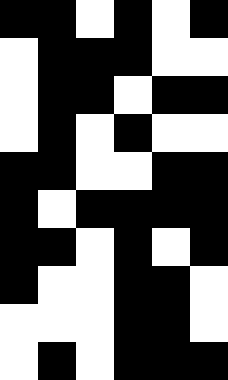[["black", "black", "white", "black", "white", "black"], ["white", "black", "black", "black", "white", "white"], ["white", "black", "black", "white", "black", "black"], ["white", "black", "white", "black", "white", "white"], ["black", "black", "white", "white", "black", "black"], ["black", "white", "black", "black", "black", "black"], ["black", "black", "white", "black", "white", "black"], ["black", "white", "white", "black", "black", "white"], ["white", "white", "white", "black", "black", "white"], ["white", "black", "white", "black", "black", "black"]]